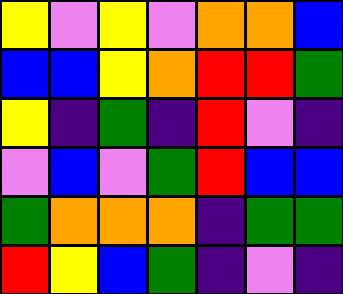[["yellow", "violet", "yellow", "violet", "orange", "orange", "blue"], ["blue", "blue", "yellow", "orange", "red", "red", "green"], ["yellow", "indigo", "green", "indigo", "red", "violet", "indigo"], ["violet", "blue", "violet", "green", "red", "blue", "blue"], ["green", "orange", "orange", "orange", "indigo", "green", "green"], ["red", "yellow", "blue", "green", "indigo", "violet", "indigo"]]